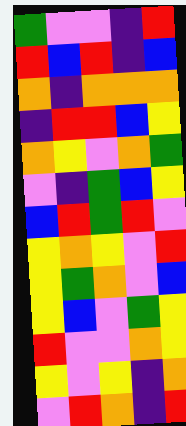[["green", "violet", "violet", "indigo", "red"], ["red", "blue", "red", "indigo", "blue"], ["orange", "indigo", "orange", "orange", "orange"], ["indigo", "red", "red", "blue", "yellow"], ["orange", "yellow", "violet", "orange", "green"], ["violet", "indigo", "green", "blue", "yellow"], ["blue", "red", "green", "red", "violet"], ["yellow", "orange", "yellow", "violet", "red"], ["yellow", "green", "orange", "violet", "blue"], ["yellow", "blue", "violet", "green", "yellow"], ["red", "violet", "violet", "orange", "yellow"], ["yellow", "violet", "yellow", "indigo", "orange"], ["violet", "red", "orange", "indigo", "red"]]